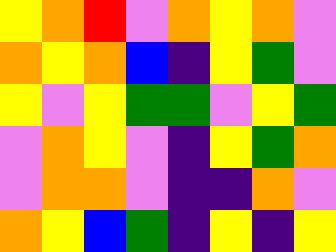[["yellow", "orange", "red", "violet", "orange", "yellow", "orange", "violet"], ["orange", "yellow", "orange", "blue", "indigo", "yellow", "green", "violet"], ["yellow", "violet", "yellow", "green", "green", "violet", "yellow", "green"], ["violet", "orange", "yellow", "violet", "indigo", "yellow", "green", "orange"], ["violet", "orange", "orange", "violet", "indigo", "indigo", "orange", "violet"], ["orange", "yellow", "blue", "green", "indigo", "yellow", "indigo", "yellow"]]